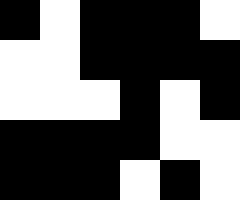[["black", "white", "black", "black", "black", "white"], ["white", "white", "black", "black", "black", "black"], ["white", "white", "white", "black", "white", "black"], ["black", "black", "black", "black", "white", "white"], ["black", "black", "black", "white", "black", "white"]]